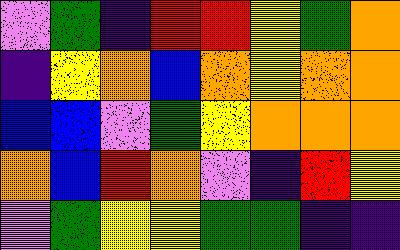[["violet", "green", "indigo", "red", "red", "yellow", "green", "orange"], ["indigo", "yellow", "orange", "blue", "orange", "yellow", "orange", "orange"], ["blue", "blue", "violet", "green", "yellow", "orange", "orange", "orange"], ["orange", "blue", "red", "orange", "violet", "indigo", "red", "yellow"], ["violet", "green", "yellow", "yellow", "green", "green", "indigo", "indigo"]]